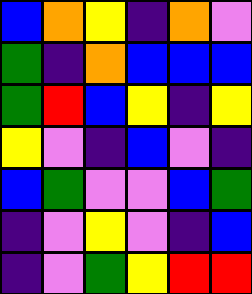[["blue", "orange", "yellow", "indigo", "orange", "violet"], ["green", "indigo", "orange", "blue", "blue", "blue"], ["green", "red", "blue", "yellow", "indigo", "yellow"], ["yellow", "violet", "indigo", "blue", "violet", "indigo"], ["blue", "green", "violet", "violet", "blue", "green"], ["indigo", "violet", "yellow", "violet", "indigo", "blue"], ["indigo", "violet", "green", "yellow", "red", "red"]]